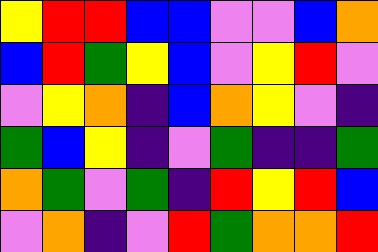[["yellow", "red", "red", "blue", "blue", "violet", "violet", "blue", "orange"], ["blue", "red", "green", "yellow", "blue", "violet", "yellow", "red", "violet"], ["violet", "yellow", "orange", "indigo", "blue", "orange", "yellow", "violet", "indigo"], ["green", "blue", "yellow", "indigo", "violet", "green", "indigo", "indigo", "green"], ["orange", "green", "violet", "green", "indigo", "red", "yellow", "red", "blue"], ["violet", "orange", "indigo", "violet", "red", "green", "orange", "orange", "red"]]